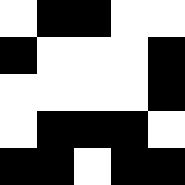[["white", "black", "black", "white", "white"], ["black", "white", "white", "white", "black"], ["white", "white", "white", "white", "black"], ["white", "black", "black", "black", "white"], ["black", "black", "white", "black", "black"]]